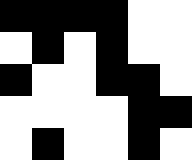[["black", "black", "black", "black", "white", "white"], ["white", "black", "white", "black", "white", "white"], ["black", "white", "white", "black", "black", "white"], ["white", "white", "white", "white", "black", "black"], ["white", "black", "white", "white", "black", "white"]]